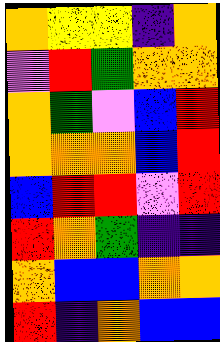[["orange", "yellow", "yellow", "indigo", "orange"], ["violet", "red", "green", "orange", "orange"], ["orange", "green", "violet", "blue", "red"], ["orange", "orange", "orange", "blue", "red"], ["blue", "red", "red", "violet", "red"], ["red", "orange", "green", "indigo", "indigo"], ["orange", "blue", "blue", "orange", "orange"], ["red", "indigo", "orange", "blue", "blue"]]